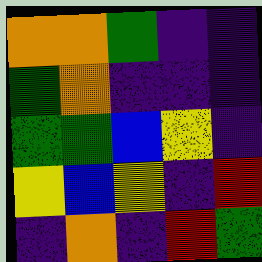[["orange", "orange", "green", "indigo", "indigo"], ["green", "orange", "indigo", "indigo", "indigo"], ["green", "green", "blue", "yellow", "indigo"], ["yellow", "blue", "yellow", "indigo", "red"], ["indigo", "orange", "indigo", "red", "green"]]